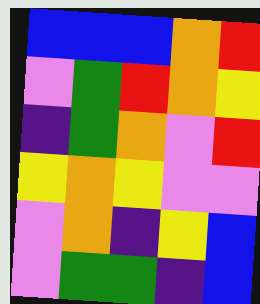[["blue", "blue", "blue", "orange", "red"], ["violet", "green", "red", "orange", "yellow"], ["indigo", "green", "orange", "violet", "red"], ["yellow", "orange", "yellow", "violet", "violet"], ["violet", "orange", "indigo", "yellow", "blue"], ["violet", "green", "green", "indigo", "blue"]]